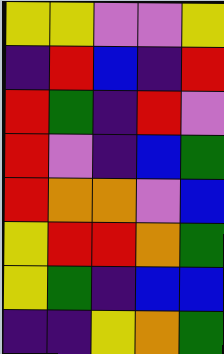[["yellow", "yellow", "violet", "violet", "yellow"], ["indigo", "red", "blue", "indigo", "red"], ["red", "green", "indigo", "red", "violet"], ["red", "violet", "indigo", "blue", "green"], ["red", "orange", "orange", "violet", "blue"], ["yellow", "red", "red", "orange", "green"], ["yellow", "green", "indigo", "blue", "blue"], ["indigo", "indigo", "yellow", "orange", "green"]]